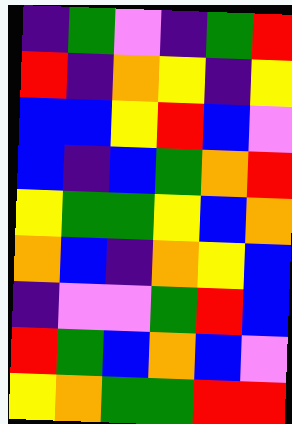[["indigo", "green", "violet", "indigo", "green", "red"], ["red", "indigo", "orange", "yellow", "indigo", "yellow"], ["blue", "blue", "yellow", "red", "blue", "violet"], ["blue", "indigo", "blue", "green", "orange", "red"], ["yellow", "green", "green", "yellow", "blue", "orange"], ["orange", "blue", "indigo", "orange", "yellow", "blue"], ["indigo", "violet", "violet", "green", "red", "blue"], ["red", "green", "blue", "orange", "blue", "violet"], ["yellow", "orange", "green", "green", "red", "red"]]